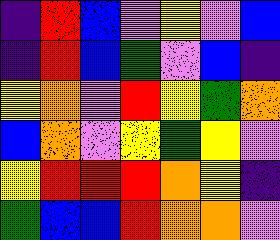[["indigo", "red", "blue", "violet", "yellow", "violet", "blue"], ["indigo", "red", "blue", "green", "violet", "blue", "indigo"], ["yellow", "orange", "violet", "red", "yellow", "green", "orange"], ["blue", "orange", "violet", "yellow", "green", "yellow", "violet"], ["yellow", "red", "red", "red", "orange", "yellow", "indigo"], ["green", "blue", "blue", "red", "orange", "orange", "violet"]]